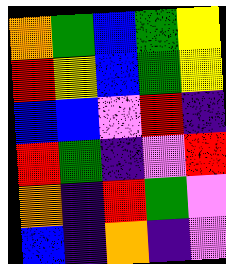[["orange", "green", "blue", "green", "yellow"], ["red", "yellow", "blue", "green", "yellow"], ["blue", "blue", "violet", "red", "indigo"], ["red", "green", "indigo", "violet", "red"], ["orange", "indigo", "red", "green", "violet"], ["blue", "indigo", "orange", "indigo", "violet"]]